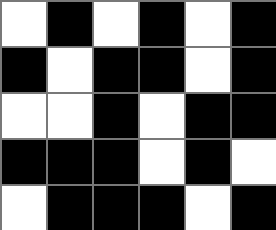[["white", "black", "white", "black", "white", "black"], ["black", "white", "black", "black", "white", "black"], ["white", "white", "black", "white", "black", "black"], ["black", "black", "black", "white", "black", "white"], ["white", "black", "black", "black", "white", "black"]]